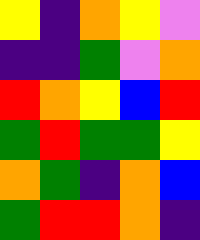[["yellow", "indigo", "orange", "yellow", "violet"], ["indigo", "indigo", "green", "violet", "orange"], ["red", "orange", "yellow", "blue", "red"], ["green", "red", "green", "green", "yellow"], ["orange", "green", "indigo", "orange", "blue"], ["green", "red", "red", "orange", "indigo"]]